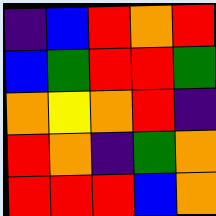[["indigo", "blue", "red", "orange", "red"], ["blue", "green", "red", "red", "green"], ["orange", "yellow", "orange", "red", "indigo"], ["red", "orange", "indigo", "green", "orange"], ["red", "red", "red", "blue", "orange"]]